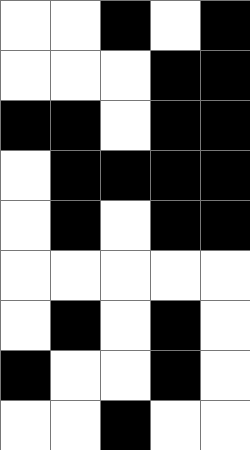[["white", "white", "black", "white", "black"], ["white", "white", "white", "black", "black"], ["black", "black", "white", "black", "black"], ["white", "black", "black", "black", "black"], ["white", "black", "white", "black", "black"], ["white", "white", "white", "white", "white"], ["white", "black", "white", "black", "white"], ["black", "white", "white", "black", "white"], ["white", "white", "black", "white", "white"]]